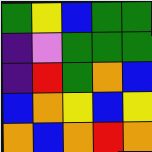[["green", "yellow", "blue", "green", "green"], ["indigo", "violet", "green", "green", "green"], ["indigo", "red", "green", "orange", "blue"], ["blue", "orange", "yellow", "blue", "yellow"], ["orange", "blue", "orange", "red", "orange"]]